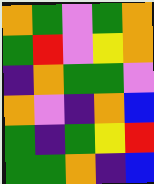[["orange", "green", "violet", "green", "orange"], ["green", "red", "violet", "yellow", "orange"], ["indigo", "orange", "green", "green", "violet"], ["orange", "violet", "indigo", "orange", "blue"], ["green", "indigo", "green", "yellow", "red"], ["green", "green", "orange", "indigo", "blue"]]